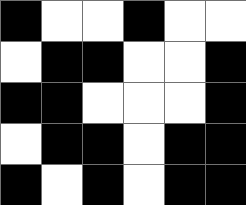[["black", "white", "white", "black", "white", "white"], ["white", "black", "black", "white", "white", "black"], ["black", "black", "white", "white", "white", "black"], ["white", "black", "black", "white", "black", "black"], ["black", "white", "black", "white", "black", "black"]]